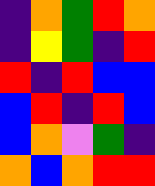[["indigo", "orange", "green", "red", "orange"], ["indigo", "yellow", "green", "indigo", "red"], ["red", "indigo", "red", "blue", "blue"], ["blue", "red", "indigo", "red", "blue"], ["blue", "orange", "violet", "green", "indigo"], ["orange", "blue", "orange", "red", "red"]]